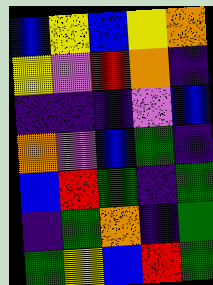[["blue", "yellow", "blue", "yellow", "orange"], ["yellow", "violet", "red", "orange", "indigo"], ["indigo", "indigo", "indigo", "violet", "blue"], ["orange", "violet", "blue", "green", "indigo"], ["blue", "red", "green", "indigo", "green"], ["indigo", "green", "orange", "indigo", "green"], ["green", "yellow", "blue", "red", "green"]]